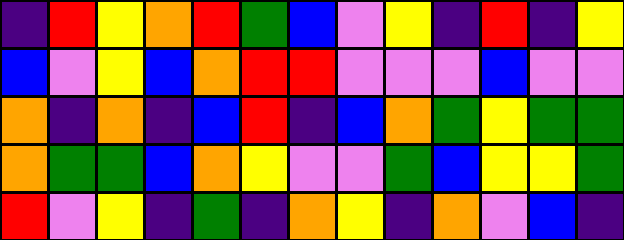[["indigo", "red", "yellow", "orange", "red", "green", "blue", "violet", "yellow", "indigo", "red", "indigo", "yellow"], ["blue", "violet", "yellow", "blue", "orange", "red", "red", "violet", "violet", "violet", "blue", "violet", "violet"], ["orange", "indigo", "orange", "indigo", "blue", "red", "indigo", "blue", "orange", "green", "yellow", "green", "green"], ["orange", "green", "green", "blue", "orange", "yellow", "violet", "violet", "green", "blue", "yellow", "yellow", "green"], ["red", "violet", "yellow", "indigo", "green", "indigo", "orange", "yellow", "indigo", "orange", "violet", "blue", "indigo"]]